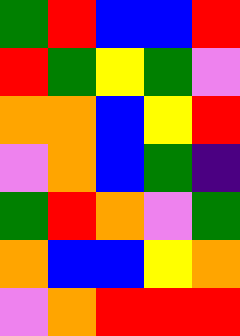[["green", "red", "blue", "blue", "red"], ["red", "green", "yellow", "green", "violet"], ["orange", "orange", "blue", "yellow", "red"], ["violet", "orange", "blue", "green", "indigo"], ["green", "red", "orange", "violet", "green"], ["orange", "blue", "blue", "yellow", "orange"], ["violet", "orange", "red", "red", "red"]]